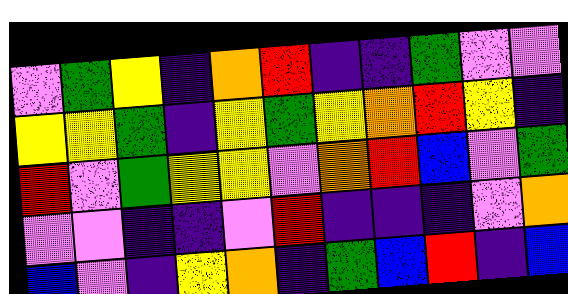[["violet", "green", "yellow", "indigo", "orange", "red", "indigo", "indigo", "green", "violet", "violet"], ["yellow", "yellow", "green", "indigo", "yellow", "green", "yellow", "orange", "red", "yellow", "indigo"], ["red", "violet", "green", "yellow", "yellow", "violet", "orange", "red", "blue", "violet", "green"], ["violet", "violet", "indigo", "indigo", "violet", "red", "indigo", "indigo", "indigo", "violet", "orange"], ["blue", "violet", "indigo", "yellow", "orange", "indigo", "green", "blue", "red", "indigo", "blue"]]